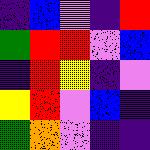[["indigo", "blue", "violet", "indigo", "red"], ["green", "red", "red", "violet", "blue"], ["indigo", "red", "yellow", "indigo", "violet"], ["yellow", "red", "violet", "blue", "indigo"], ["green", "orange", "violet", "indigo", "indigo"]]